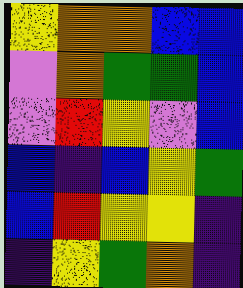[["yellow", "orange", "orange", "blue", "blue"], ["violet", "orange", "green", "green", "blue"], ["violet", "red", "yellow", "violet", "blue"], ["blue", "indigo", "blue", "yellow", "green"], ["blue", "red", "yellow", "yellow", "indigo"], ["indigo", "yellow", "green", "orange", "indigo"]]